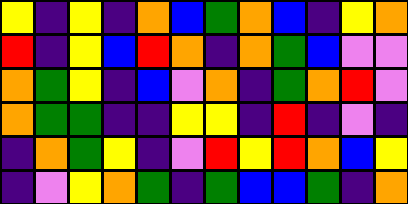[["yellow", "indigo", "yellow", "indigo", "orange", "blue", "green", "orange", "blue", "indigo", "yellow", "orange"], ["red", "indigo", "yellow", "blue", "red", "orange", "indigo", "orange", "green", "blue", "violet", "violet"], ["orange", "green", "yellow", "indigo", "blue", "violet", "orange", "indigo", "green", "orange", "red", "violet"], ["orange", "green", "green", "indigo", "indigo", "yellow", "yellow", "indigo", "red", "indigo", "violet", "indigo"], ["indigo", "orange", "green", "yellow", "indigo", "violet", "red", "yellow", "red", "orange", "blue", "yellow"], ["indigo", "violet", "yellow", "orange", "green", "indigo", "green", "blue", "blue", "green", "indigo", "orange"]]